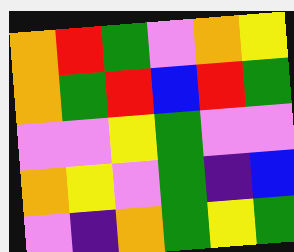[["orange", "red", "green", "violet", "orange", "yellow"], ["orange", "green", "red", "blue", "red", "green"], ["violet", "violet", "yellow", "green", "violet", "violet"], ["orange", "yellow", "violet", "green", "indigo", "blue"], ["violet", "indigo", "orange", "green", "yellow", "green"]]